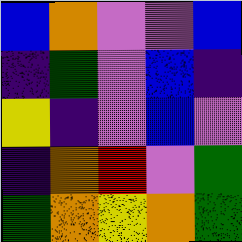[["blue", "orange", "violet", "violet", "blue"], ["indigo", "green", "violet", "blue", "indigo"], ["yellow", "indigo", "violet", "blue", "violet"], ["indigo", "orange", "red", "violet", "green"], ["green", "orange", "yellow", "orange", "green"]]